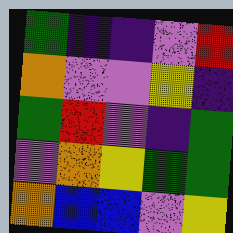[["green", "indigo", "indigo", "violet", "red"], ["orange", "violet", "violet", "yellow", "indigo"], ["green", "red", "violet", "indigo", "green"], ["violet", "orange", "yellow", "green", "green"], ["orange", "blue", "blue", "violet", "yellow"]]